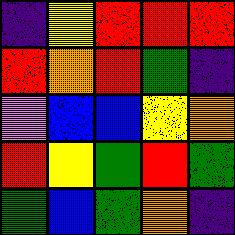[["indigo", "yellow", "red", "red", "red"], ["red", "orange", "red", "green", "indigo"], ["violet", "blue", "blue", "yellow", "orange"], ["red", "yellow", "green", "red", "green"], ["green", "blue", "green", "orange", "indigo"]]